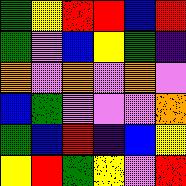[["green", "yellow", "red", "red", "blue", "red"], ["green", "violet", "blue", "yellow", "green", "indigo"], ["orange", "violet", "orange", "violet", "orange", "violet"], ["blue", "green", "violet", "violet", "violet", "orange"], ["green", "blue", "red", "indigo", "blue", "yellow"], ["yellow", "red", "green", "yellow", "violet", "red"]]